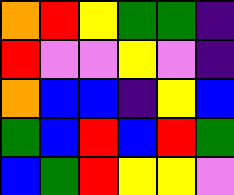[["orange", "red", "yellow", "green", "green", "indigo"], ["red", "violet", "violet", "yellow", "violet", "indigo"], ["orange", "blue", "blue", "indigo", "yellow", "blue"], ["green", "blue", "red", "blue", "red", "green"], ["blue", "green", "red", "yellow", "yellow", "violet"]]